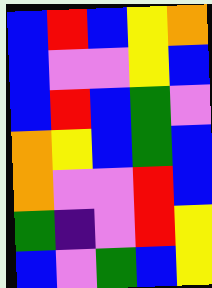[["blue", "red", "blue", "yellow", "orange"], ["blue", "violet", "violet", "yellow", "blue"], ["blue", "red", "blue", "green", "violet"], ["orange", "yellow", "blue", "green", "blue"], ["orange", "violet", "violet", "red", "blue"], ["green", "indigo", "violet", "red", "yellow"], ["blue", "violet", "green", "blue", "yellow"]]